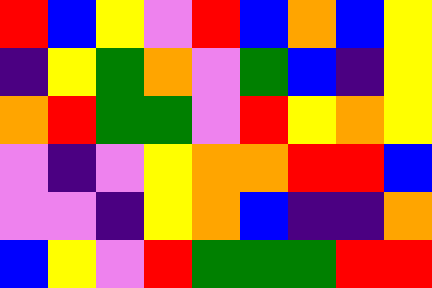[["red", "blue", "yellow", "violet", "red", "blue", "orange", "blue", "yellow"], ["indigo", "yellow", "green", "orange", "violet", "green", "blue", "indigo", "yellow"], ["orange", "red", "green", "green", "violet", "red", "yellow", "orange", "yellow"], ["violet", "indigo", "violet", "yellow", "orange", "orange", "red", "red", "blue"], ["violet", "violet", "indigo", "yellow", "orange", "blue", "indigo", "indigo", "orange"], ["blue", "yellow", "violet", "red", "green", "green", "green", "red", "red"]]